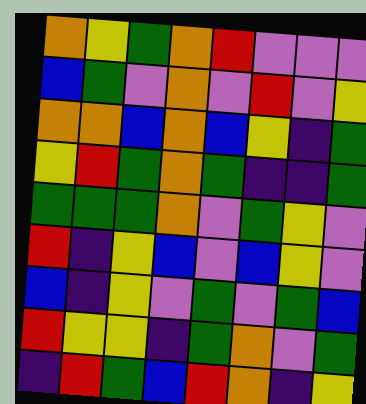[["orange", "yellow", "green", "orange", "red", "violet", "violet", "violet"], ["blue", "green", "violet", "orange", "violet", "red", "violet", "yellow"], ["orange", "orange", "blue", "orange", "blue", "yellow", "indigo", "green"], ["yellow", "red", "green", "orange", "green", "indigo", "indigo", "green"], ["green", "green", "green", "orange", "violet", "green", "yellow", "violet"], ["red", "indigo", "yellow", "blue", "violet", "blue", "yellow", "violet"], ["blue", "indigo", "yellow", "violet", "green", "violet", "green", "blue"], ["red", "yellow", "yellow", "indigo", "green", "orange", "violet", "green"], ["indigo", "red", "green", "blue", "red", "orange", "indigo", "yellow"]]